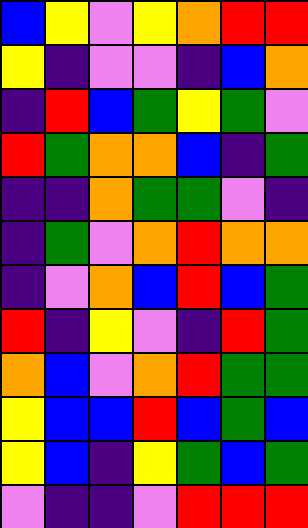[["blue", "yellow", "violet", "yellow", "orange", "red", "red"], ["yellow", "indigo", "violet", "violet", "indigo", "blue", "orange"], ["indigo", "red", "blue", "green", "yellow", "green", "violet"], ["red", "green", "orange", "orange", "blue", "indigo", "green"], ["indigo", "indigo", "orange", "green", "green", "violet", "indigo"], ["indigo", "green", "violet", "orange", "red", "orange", "orange"], ["indigo", "violet", "orange", "blue", "red", "blue", "green"], ["red", "indigo", "yellow", "violet", "indigo", "red", "green"], ["orange", "blue", "violet", "orange", "red", "green", "green"], ["yellow", "blue", "blue", "red", "blue", "green", "blue"], ["yellow", "blue", "indigo", "yellow", "green", "blue", "green"], ["violet", "indigo", "indigo", "violet", "red", "red", "red"]]